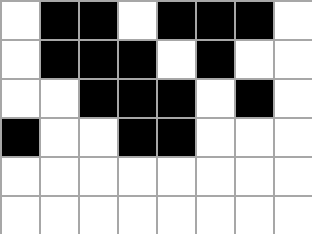[["white", "black", "black", "white", "black", "black", "black", "white"], ["white", "black", "black", "black", "white", "black", "white", "white"], ["white", "white", "black", "black", "black", "white", "black", "white"], ["black", "white", "white", "black", "black", "white", "white", "white"], ["white", "white", "white", "white", "white", "white", "white", "white"], ["white", "white", "white", "white", "white", "white", "white", "white"]]